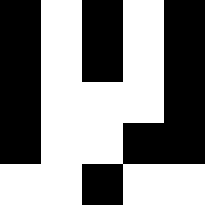[["black", "white", "black", "white", "black"], ["black", "white", "black", "white", "black"], ["black", "white", "white", "white", "black"], ["black", "white", "white", "black", "black"], ["white", "white", "black", "white", "white"]]